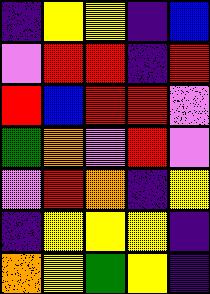[["indigo", "yellow", "yellow", "indigo", "blue"], ["violet", "red", "red", "indigo", "red"], ["red", "blue", "red", "red", "violet"], ["green", "orange", "violet", "red", "violet"], ["violet", "red", "orange", "indigo", "yellow"], ["indigo", "yellow", "yellow", "yellow", "indigo"], ["orange", "yellow", "green", "yellow", "indigo"]]